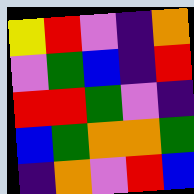[["yellow", "red", "violet", "indigo", "orange"], ["violet", "green", "blue", "indigo", "red"], ["red", "red", "green", "violet", "indigo"], ["blue", "green", "orange", "orange", "green"], ["indigo", "orange", "violet", "red", "blue"]]